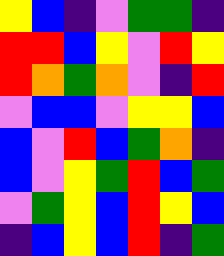[["yellow", "blue", "indigo", "violet", "green", "green", "indigo"], ["red", "red", "blue", "yellow", "violet", "red", "yellow"], ["red", "orange", "green", "orange", "violet", "indigo", "red"], ["violet", "blue", "blue", "violet", "yellow", "yellow", "blue"], ["blue", "violet", "red", "blue", "green", "orange", "indigo"], ["blue", "violet", "yellow", "green", "red", "blue", "green"], ["violet", "green", "yellow", "blue", "red", "yellow", "blue"], ["indigo", "blue", "yellow", "blue", "red", "indigo", "green"]]